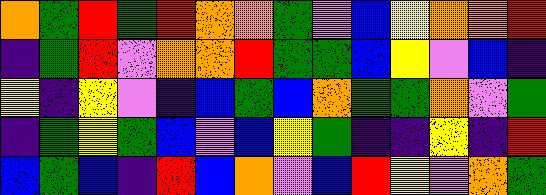[["orange", "green", "red", "green", "red", "orange", "orange", "green", "violet", "blue", "yellow", "orange", "orange", "red"], ["indigo", "green", "red", "violet", "orange", "orange", "red", "green", "green", "blue", "yellow", "violet", "blue", "indigo"], ["yellow", "indigo", "yellow", "violet", "indigo", "blue", "green", "blue", "orange", "green", "green", "orange", "violet", "green"], ["indigo", "green", "yellow", "green", "blue", "violet", "blue", "yellow", "green", "indigo", "indigo", "yellow", "indigo", "red"], ["blue", "green", "blue", "indigo", "red", "blue", "orange", "violet", "blue", "red", "yellow", "violet", "orange", "green"]]